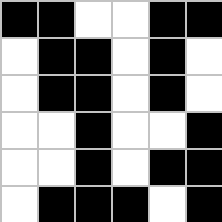[["black", "black", "white", "white", "black", "black"], ["white", "black", "black", "white", "black", "white"], ["white", "black", "black", "white", "black", "white"], ["white", "white", "black", "white", "white", "black"], ["white", "white", "black", "white", "black", "black"], ["white", "black", "black", "black", "white", "black"]]